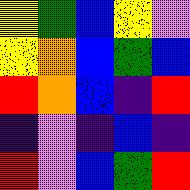[["yellow", "green", "blue", "yellow", "violet"], ["yellow", "orange", "blue", "green", "blue"], ["red", "orange", "blue", "indigo", "red"], ["indigo", "violet", "indigo", "blue", "indigo"], ["red", "violet", "blue", "green", "red"]]